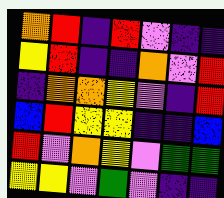[["orange", "red", "indigo", "red", "violet", "indigo", "indigo"], ["yellow", "red", "indigo", "indigo", "orange", "violet", "red"], ["indigo", "orange", "orange", "yellow", "violet", "indigo", "red"], ["blue", "red", "yellow", "yellow", "indigo", "indigo", "blue"], ["red", "violet", "orange", "yellow", "violet", "green", "green"], ["yellow", "yellow", "violet", "green", "violet", "indigo", "indigo"]]